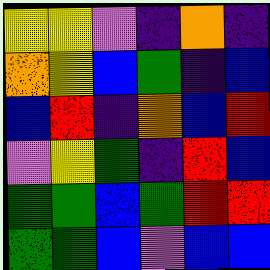[["yellow", "yellow", "violet", "indigo", "orange", "indigo"], ["orange", "yellow", "blue", "green", "indigo", "blue"], ["blue", "red", "indigo", "orange", "blue", "red"], ["violet", "yellow", "green", "indigo", "red", "blue"], ["green", "green", "blue", "green", "red", "red"], ["green", "green", "blue", "violet", "blue", "blue"]]